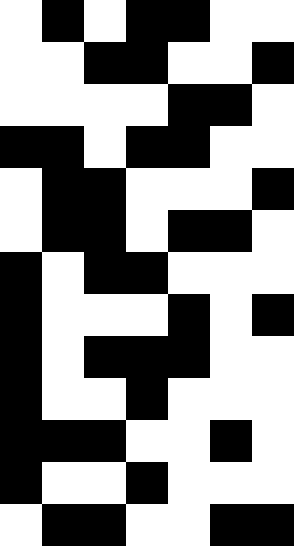[["white", "black", "white", "black", "black", "white", "white"], ["white", "white", "black", "black", "white", "white", "black"], ["white", "white", "white", "white", "black", "black", "white"], ["black", "black", "white", "black", "black", "white", "white"], ["white", "black", "black", "white", "white", "white", "black"], ["white", "black", "black", "white", "black", "black", "white"], ["black", "white", "black", "black", "white", "white", "white"], ["black", "white", "white", "white", "black", "white", "black"], ["black", "white", "black", "black", "black", "white", "white"], ["black", "white", "white", "black", "white", "white", "white"], ["black", "black", "black", "white", "white", "black", "white"], ["black", "white", "white", "black", "white", "white", "white"], ["white", "black", "black", "white", "white", "black", "black"]]